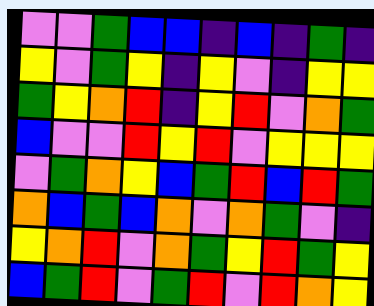[["violet", "violet", "green", "blue", "blue", "indigo", "blue", "indigo", "green", "indigo"], ["yellow", "violet", "green", "yellow", "indigo", "yellow", "violet", "indigo", "yellow", "yellow"], ["green", "yellow", "orange", "red", "indigo", "yellow", "red", "violet", "orange", "green"], ["blue", "violet", "violet", "red", "yellow", "red", "violet", "yellow", "yellow", "yellow"], ["violet", "green", "orange", "yellow", "blue", "green", "red", "blue", "red", "green"], ["orange", "blue", "green", "blue", "orange", "violet", "orange", "green", "violet", "indigo"], ["yellow", "orange", "red", "violet", "orange", "green", "yellow", "red", "green", "yellow"], ["blue", "green", "red", "violet", "green", "red", "violet", "red", "orange", "yellow"]]